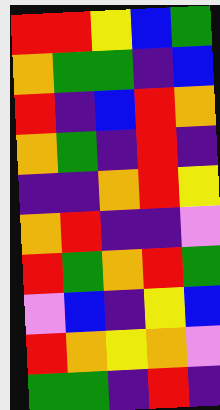[["red", "red", "yellow", "blue", "green"], ["orange", "green", "green", "indigo", "blue"], ["red", "indigo", "blue", "red", "orange"], ["orange", "green", "indigo", "red", "indigo"], ["indigo", "indigo", "orange", "red", "yellow"], ["orange", "red", "indigo", "indigo", "violet"], ["red", "green", "orange", "red", "green"], ["violet", "blue", "indigo", "yellow", "blue"], ["red", "orange", "yellow", "orange", "violet"], ["green", "green", "indigo", "red", "indigo"]]